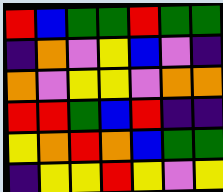[["red", "blue", "green", "green", "red", "green", "green"], ["indigo", "orange", "violet", "yellow", "blue", "violet", "indigo"], ["orange", "violet", "yellow", "yellow", "violet", "orange", "orange"], ["red", "red", "green", "blue", "red", "indigo", "indigo"], ["yellow", "orange", "red", "orange", "blue", "green", "green"], ["indigo", "yellow", "yellow", "red", "yellow", "violet", "yellow"]]